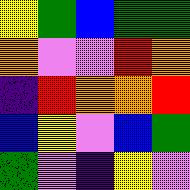[["yellow", "green", "blue", "green", "green"], ["orange", "violet", "violet", "red", "orange"], ["indigo", "red", "orange", "orange", "red"], ["blue", "yellow", "violet", "blue", "green"], ["green", "violet", "indigo", "yellow", "violet"]]